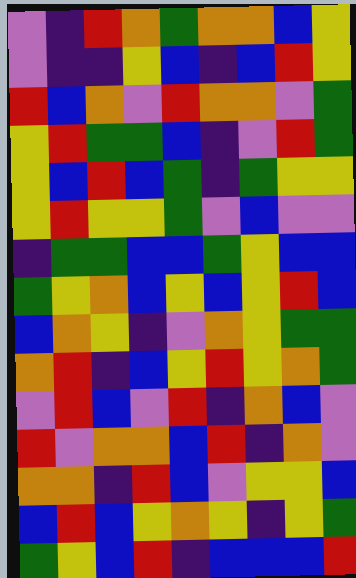[["violet", "indigo", "red", "orange", "green", "orange", "orange", "blue", "yellow"], ["violet", "indigo", "indigo", "yellow", "blue", "indigo", "blue", "red", "yellow"], ["red", "blue", "orange", "violet", "red", "orange", "orange", "violet", "green"], ["yellow", "red", "green", "green", "blue", "indigo", "violet", "red", "green"], ["yellow", "blue", "red", "blue", "green", "indigo", "green", "yellow", "yellow"], ["yellow", "red", "yellow", "yellow", "green", "violet", "blue", "violet", "violet"], ["indigo", "green", "green", "blue", "blue", "green", "yellow", "blue", "blue"], ["green", "yellow", "orange", "blue", "yellow", "blue", "yellow", "red", "blue"], ["blue", "orange", "yellow", "indigo", "violet", "orange", "yellow", "green", "green"], ["orange", "red", "indigo", "blue", "yellow", "red", "yellow", "orange", "green"], ["violet", "red", "blue", "violet", "red", "indigo", "orange", "blue", "violet"], ["red", "violet", "orange", "orange", "blue", "red", "indigo", "orange", "violet"], ["orange", "orange", "indigo", "red", "blue", "violet", "yellow", "yellow", "blue"], ["blue", "red", "blue", "yellow", "orange", "yellow", "indigo", "yellow", "green"], ["green", "yellow", "blue", "red", "indigo", "blue", "blue", "blue", "red"]]